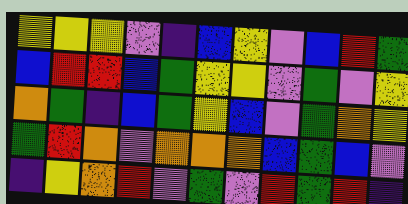[["yellow", "yellow", "yellow", "violet", "indigo", "blue", "yellow", "violet", "blue", "red", "green"], ["blue", "red", "red", "blue", "green", "yellow", "yellow", "violet", "green", "violet", "yellow"], ["orange", "green", "indigo", "blue", "green", "yellow", "blue", "violet", "green", "orange", "yellow"], ["green", "red", "orange", "violet", "orange", "orange", "orange", "blue", "green", "blue", "violet"], ["indigo", "yellow", "orange", "red", "violet", "green", "violet", "red", "green", "red", "indigo"]]